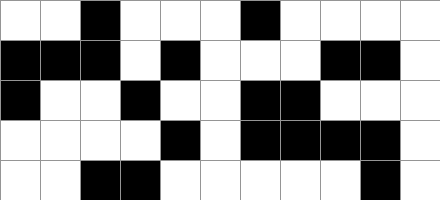[["white", "white", "black", "white", "white", "white", "black", "white", "white", "white", "white"], ["black", "black", "black", "white", "black", "white", "white", "white", "black", "black", "white"], ["black", "white", "white", "black", "white", "white", "black", "black", "white", "white", "white"], ["white", "white", "white", "white", "black", "white", "black", "black", "black", "black", "white"], ["white", "white", "black", "black", "white", "white", "white", "white", "white", "black", "white"]]